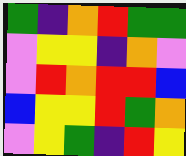[["green", "indigo", "orange", "red", "green", "green"], ["violet", "yellow", "yellow", "indigo", "orange", "violet"], ["violet", "red", "orange", "red", "red", "blue"], ["blue", "yellow", "yellow", "red", "green", "orange"], ["violet", "yellow", "green", "indigo", "red", "yellow"]]